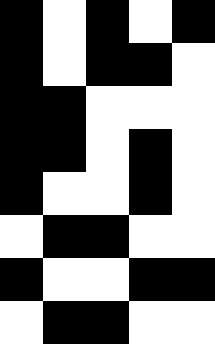[["black", "white", "black", "white", "black"], ["black", "white", "black", "black", "white"], ["black", "black", "white", "white", "white"], ["black", "black", "white", "black", "white"], ["black", "white", "white", "black", "white"], ["white", "black", "black", "white", "white"], ["black", "white", "white", "black", "black"], ["white", "black", "black", "white", "white"]]